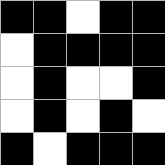[["black", "black", "white", "black", "black"], ["white", "black", "black", "black", "black"], ["white", "black", "white", "white", "black"], ["white", "black", "white", "black", "white"], ["black", "white", "black", "black", "black"]]